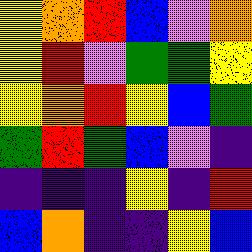[["yellow", "orange", "red", "blue", "violet", "orange"], ["yellow", "red", "violet", "green", "green", "yellow"], ["yellow", "orange", "red", "yellow", "blue", "green"], ["green", "red", "green", "blue", "violet", "indigo"], ["indigo", "indigo", "indigo", "yellow", "indigo", "red"], ["blue", "orange", "indigo", "indigo", "yellow", "blue"]]